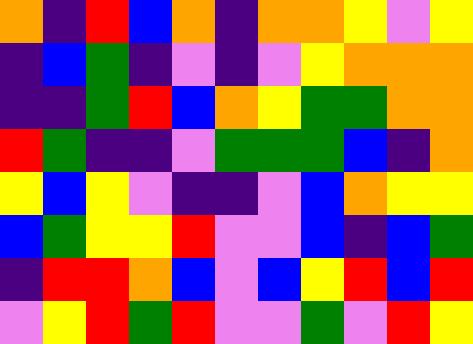[["orange", "indigo", "red", "blue", "orange", "indigo", "orange", "orange", "yellow", "violet", "yellow"], ["indigo", "blue", "green", "indigo", "violet", "indigo", "violet", "yellow", "orange", "orange", "orange"], ["indigo", "indigo", "green", "red", "blue", "orange", "yellow", "green", "green", "orange", "orange"], ["red", "green", "indigo", "indigo", "violet", "green", "green", "green", "blue", "indigo", "orange"], ["yellow", "blue", "yellow", "violet", "indigo", "indigo", "violet", "blue", "orange", "yellow", "yellow"], ["blue", "green", "yellow", "yellow", "red", "violet", "violet", "blue", "indigo", "blue", "green"], ["indigo", "red", "red", "orange", "blue", "violet", "blue", "yellow", "red", "blue", "red"], ["violet", "yellow", "red", "green", "red", "violet", "violet", "green", "violet", "red", "yellow"]]